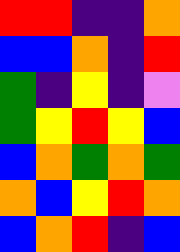[["red", "red", "indigo", "indigo", "orange"], ["blue", "blue", "orange", "indigo", "red"], ["green", "indigo", "yellow", "indigo", "violet"], ["green", "yellow", "red", "yellow", "blue"], ["blue", "orange", "green", "orange", "green"], ["orange", "blue", "yellow", "red", "orange"], ["blue", "orange", "red", "indigo", "blue"]]